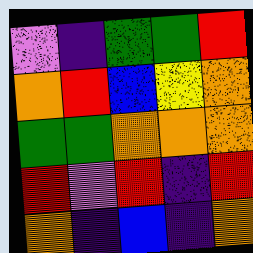[["violet", "indigo", "green", "green", "red"], ["orange", "red", "blue", "yellow", "orange"], ["green", "green", "orange", "orange", "orange"], ["red", "violet", "red", "indigo", "red"], ["orange", "indigo", "blue", "indigo", "orange"]]